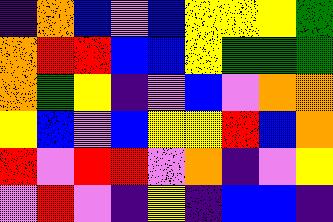[["indigo", "orange", "blue", "violet", "blue", "yellow", "yellow", "yellow", "green"], ["orange", "red", "red", "blue", "blue", "yellow", "green", "green", "green"], ["orange", "green", "yellow", "indigo", "violet", "blue", "violet", "orange", "orange"], ["yellow", "blue", "violet", "blue", "yellow", "yellow", "red", "blue", "orange"], ["red", "violet", "red", "red", "violet", "orange", "indigo", "violet", "yellow"], ["violet", "red", "violet", "indigo", "yellow", "indigo", "blue", "blue", "indigo"]]